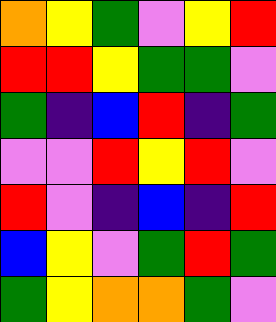[["orange", "yellow", "green", "violet", "yellow", "red"], ["red", "red", "yellow", "green", "green", "violet"], ["green", "indigo", "blue", "red", "indigo", "green"], ["violet", "violet", "red", "yellow", "red", "violet"], ["red", "violet", "indigo", "blue", "indigo", "red"], ["blue", "yellow", "violet", "green", "red", "green"], ["green", "yellow", "orange", "orange", "green", "violet"]]